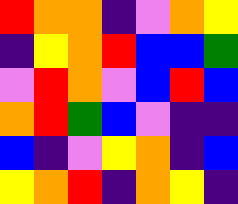[["red", "orange", "orange", "indigo", "violet", "orange", "yellow"], ["indigo", "yellow", "orange", "red", "blue", "blue", "green"], ["violet", "red", "orange", "violet", "blue", "red", "blue"], ["orange", "red", "green", "blue", "violet", "indigo", "indigo"], ["blue", "indigo", "violet", "yellow", "orange", "indigo", "blue"], ["yellow", "orange", "red", "indigo", "orange", "yellow", "indigo"]]